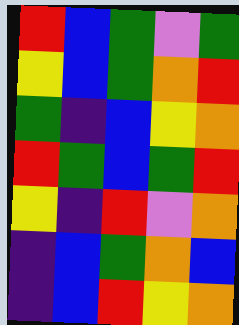[["red", "blue", "green", "violet", "green"], ["yellow", "blue", "green", "orange", "red"], ["green", "indigo", "blue", "yellow", "orange"], ["red", "green", "blue", "green", "red"], ["yellow", "indigo", "red", "violet", "orange"], ["indigo", "blue", "green", "orange", "blue"], ["indigo", "blue", "red", "yellow", "orange"]]